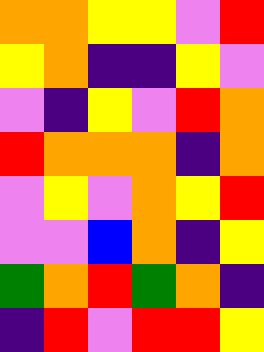[["orange", "orange", "yellow", "yellow", "violet", "red"], ["yellow", "orange", "indigo", "indigo", "yellow", "violet"], ["violet", "indigo", "yellow", "violet", "red", "orange"], ["red", "orange", "orange", "orange", "indigo", "orange"], ["violet", "yellow", "violet", "orange", "yellow", "red"], ["violet", "violet", "blue", "orange", "indigo", "yellow"], ["green", "orange", "red", "green", "orange", "indigo"], ["indigo", "red", "violet", "red", "red", "yellow"]]